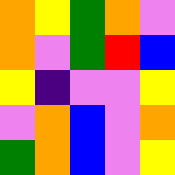[["orange", "yellow", "green", "orange", "violet"], ["orange", "violet", "green", "red", "blue"], ["yellow", "indigo", "violet", "violet", "yellow"], ["violet", "orange", "blue", "violet", "orange"], ["green", "orange", "blue", "violet", "yellow"]]